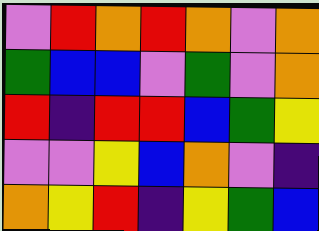[["violet", "red", "orange", "red", "orange", "violet", "orange"], ["green", "blue", "blue", "violet", "green", "violet", "orange"], ["red", "indigo", "red", "red", "blue", "green", "yellow"], ["violet", "violet", "yellow", "blue", "orange", "violet", "indigo"], ["orange", "yellow", "red", "indigo", "yellow", "green", "blue"]]